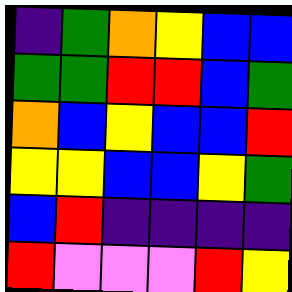[["indigo", "green", "orange", "yellow", "blue", "blue"], ["green", "green", "red", "red", "blue", "green"], ["orange", "blue", "yellow", "blue", "blue", "red"], ["yellow", "yellow", "blue", "blue", "yellow", "green"], ["blue", "red", "indigo", "indigo", "indigo", "indigo"], ["red", "violet", "violet", "violet", "red", "yellow"]]